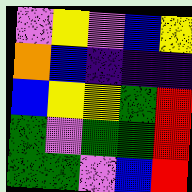[["violet", "yellow", "violet", "blue", "yellow"], ["orange", "blue", "indigo", "indigo", "indigo"], ["blue", "yellow", "yellow", "green", "red"], ["green", "violet", "green", "green", "red"], ["green", "green", "violet", "blue", "red"]]